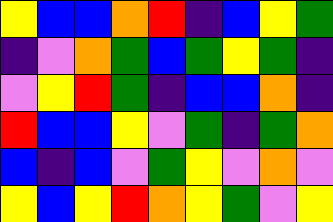[["yellow", "blue", "blue", "orange", "red", "indigo", "blue", "yellow", "green"], ["indigo", "violet", "orange", "green", "blue", "green", "yellow", "green", "indigo"], ["violet", "yellow", "red", "green", "indigo", "blue", "blue", "orange", "indigo"], ["red", "blue", "blue", "yellow", "violet", "green", "indigo", "green", "orange"], ["blue", "indigo", "blue", "violet", "green", "yellow", "violet", "orange", "violet"], ["yellow", "blue", "yellow", "red", "orange", "yellow", "green", "violet", "yellow"]]